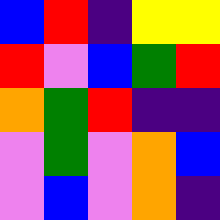[["blue", "red", "indigo", "yellow", "yellow"], ["red", "violet", "blue", "green", "red"], ["orange", "green", "red", "indigo", "indigo"], ["violet", "green", "violet", "orange", "blue"], ["violet", "blue", "violet", "orange", "indigo"]]